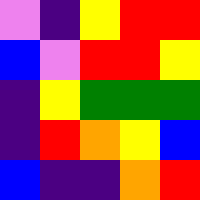[["violet", "indigo", "yellow", "red", "red"], ["blue", "violet", "red", "red", "yellow"], ["indigo", "yellow", "green", "green", "green"], ["indigo", "red", "orange", "yellow", "blue"], ["blue", "indigo", "indigo", "orange", "red"]]